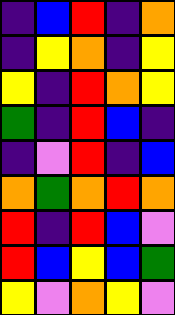[["indigo", "blue", "red", "indigo", "orange"], ["indigo", "yellow", "orange", "indigo", "yellow"], ["yellow", "indigo", "red", "orange", "yellow"], ["green", "indigo", "red", "blue", "indigo"], ["indigo", "violet", "red", "indigo", "blue"], ["orange", "green", "orange", "red", "orange"], ["red", "indigo", "red", "blue", "violet"], ["red", "blue", "yellow", "blue", "green"], ["yellow", "violet", "orange", "yellow", "violet"]]